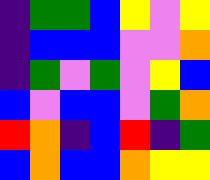[["indigo", "green", "green", "blue", "yellow", "violet", "yellow"], ["indigo", "blue", "blue", "blue", "violet", "violet", "orange"], ["indigo", "green", "violet", "green", "violet", "yellow", "blue"], ["blue", "violet", "blue", "blue", "violet", "green", "orange"], ["red", "orange", "indigo", "blue", "red", "indigo", "green"], ["blue", "orange", "blue", "blue", "orange", "yellow", "yellow"]]